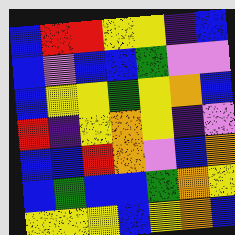[["blue", "red", "red", "yellow", "yellow", "indigo", "blue"], ["blue", "violet", "blue", "blue", "green", "violet", "violet"], ["blue", "yellow", "yellow", "green", "yellow", "orange", "blue"], ["red", "indigo", "yellow", "orange", "yellow", "indigo", "violet"], ["blue", "blue", "red", "orange", "violet", "blue", "orange"], ["blue", "green", "blue", "blue", "green", "orange", "yellow"], ["yellow", "yellow", "yellow", "blue", "yellow", "orange", "blue"]]